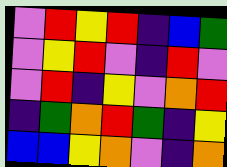[["violet", "red", "yellow", "red", "indigo", "blue", "green"], ["violet", "yellow", "red", "violet", "indigo", "red", "violet"], ["violet", "red", "indigo", "yellow", "violet", "orange", "red"], ["indigo", "green", "orange", "red", "green", "indigo", "yellow"], ["blue", "blue", "yellow", "orange", "violet", "indigo", "orange"]]